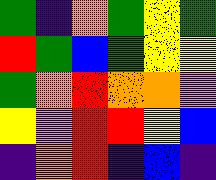[["green", "indigo", "orange", "green", "yellow", "green"], ["red", "green", "blue", "green", "yellow", "yellow"], ["green", "orange", "red", "orange", "orange", "violet"], ["yellow", "violet", "red", "red", "yellow", "blue"], ["indigo", "orange", "red", "indigo", "blue", "indigo"]]